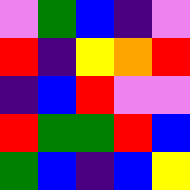[["violet", "green", "blue", "indigo", "violet"], ["red", "indigo", "yellow", "orange", "red"], ["indigo", "blue", "red", "violet", "violet"], ["red", "green", "green", "red", "blue"], ["green", "blue", "indigo", "blue", "yellow"]]